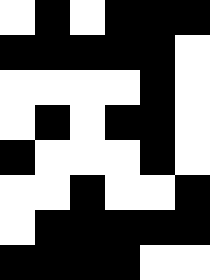[["white", "black", "white", "black", "black", "black"], ["black", "black", "black", "black", "black", "white"], ["white", "white", "white", "white", "black", "white"], ["white", "black", "white", "black", "black", "white"], ["black", "white", "white", "white", "black", "white"], ["white", "white", "black", "white", "white", "black"], ["white", "black", "black", "black", "black", "black"], ["black", "black", "black", "black", "white", "white"]]